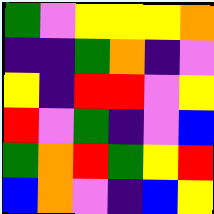[["green", "violet", "yellow", "yellow", "yellow", "orange"], ["indigo", "indigo", "green", "orange", "indigo", "violet"], ["yellow", "indigo", "red", "red", "violet", "yellow"], ["red", "violet", "green", "indigo", "violet", "blue"], ["green", "orange", "red", "green", "yellow", "red"], ["blue", "orange", "violet", "indigo", "blue", "yellow"]]